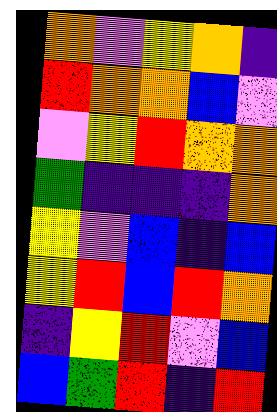[["orange", "violet", "yellow", "orange", "indigo"], ["red", "orange", "orange", "blue", "violet"], ["violet", "yellow", "red", "orange", "orange"], ["green", "indigo", "indigo", "indigo", "orange"], ["yellow", "violet", "blue", "indigo", "blue"], ["yellow", "red", "blue", "red", "orange"], ["indigo", "yellow", "red", "violet", "blue"], ["blue", "green", "red", "indigo", "red"]]